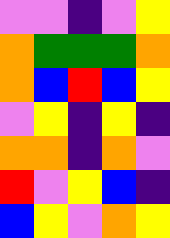[["violet", "violet", "indigo", "violet", "yellow"], ["orange", "green", "green", "green", "orange"], ["orange", "blue", "red", "blue", "yellow"], ["violet", "yellow", "indigo", "yellow", "indigo"], ["orange", "orange", "indigo", "orange", "violet"], ["red", "violet", "yellow", "blue", "indigo"], ["blue", "yellow", "violet", "orange", "yellow"]]